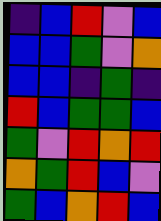[["indigo", "blue", "red", "violet", "blue"], ["blue", "blue", "green", "violet", "orange"], ["blue", "blue", "indigo", "green", "indigo"], ["red", "blue", "green", "green", "blue"], ["green", "violet", "red", "orange", "red"], ["orange", "green", "red", "blue", "violet"], ["green", "blue", "orange", "red", "blue"]]